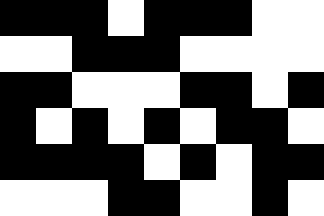[["black", "black", "black", "white", "black", "black", "black", "white", "white"], ["white", "white", "black", "black", "black", "white", "white", "white", "white"], ["black", "black", "white", "white", "white", "black", "black", "white", "black"], ["black", "white", "black", "white", "black", "white", "black", "black", "white"], ["black", "black", "black", "black", "white", "black", "white", "black", "black"], ["white", "white", "white", "black", "black", "white", "white", "black", "white"]]